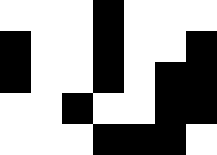[["white", "white", "white", "black", "white", "white", "white"], ["black", "white", "white", "black", "white", "white", "black"], ["black", "white", "white", "black", "white", "black", "black"], ["white", "white", "black", "white", "white", "black", "black"], ["white", "white", "white", "black", "black", "black", "white"]]